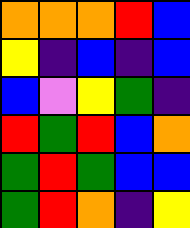[["orange", "orange", "orange", "red", "blue"], ["yellow", "indigo", "blue", "indigo", "blue"], ["blue", "violet", "yellow", "green", "indigo"], ["red", "green", "red", "blue", "orange"], ["green", "red", "green", "blue", "blue"], ["green", "red", "orange", "indigo", "yellow"]]